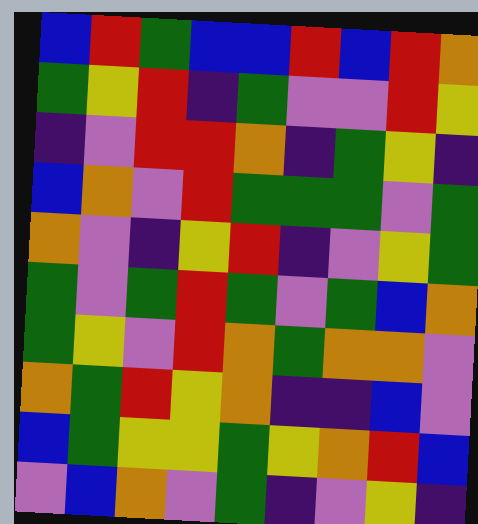[["blue", "red", "green", "blue", "blue", "red", "blue", "red", "orange"], ["green", "yellow", "red", "indigo", "green", "violet", "violet", "red", "yellow"], ["indigo", "violet", "red", "red", "orange", "indigo", "green", "yellow", "indigo"], ["blue", "orange", "violet", "red", "green", "green", "green", "violet", "green"], ["orange", "violet", "indigo", "yellow", "red", "indigo", "violet", "yellow", "green"], ["green", "violet", "green", "red", "green", "violet", "green", "blue", "orange"], ["green", "yellow", "violet", "red", "orange", "green", "orange", "orange", "violet"], ["orange", "green", "red", "yellow", "orange", "indigo", "indigo", "blue", "violet"], ["blue", "green", "yellow", "yellow", "green", "yellow", "orange", "red", "blue"], ["violet", "blue", "orange", "violet", "green", "indigo", "violet", "yellow", "indigo"]]